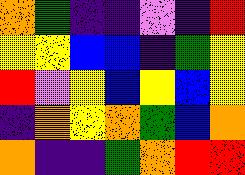[["orange", "green", "indigo", "indigo", "violet", "indigo", "red"], ["yellow", "yellow", "blue", "blue", "indigo", "green", "yellow"], ["red", "violet", "yellow", "blue", "yellow", "blue", "yellow"], ["indigo", "orange", "yellow", "orange", "green", "blue", "orange"], ["orange", "indigo", "indigo", "green", "orange", "red", "red"]]